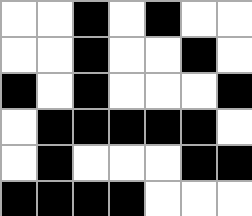[["white", "white", "black", "white", "black", "white", "white"], ["white", "white", "black", "white", "white", "black", "white"], ["black", "white", "black", "white", "white", "white", "black"], ["white", "black", "black", "black", "black", "black", "white"], ["white", "black", "white", "white", "white", "black", "black"], ["black", "black", "black", "black", "white", "white", "white"]]